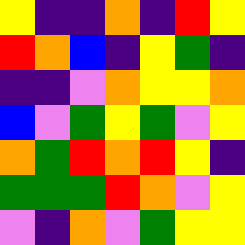[["yellow", "indigo", "indigo", "orange", "indigo", "red", "yellow"], ["red", "orange", "blue", "indigo", "yellow", "green", "indigo"], ["indigo", "indigo", "violet", "orange", "yellow", "yellow", "orange"], ["blue", "violet", "green", "yellow", "green", "violet", "yellow"], ["orange", "green", "red", "orange", "red", "yellow", "indigo"], ["green", "green", "green", "red", "orange", "violet", "yellow"], ["violet", "indigo", "orange", "violet", "green", "yellow", "yellow"]]